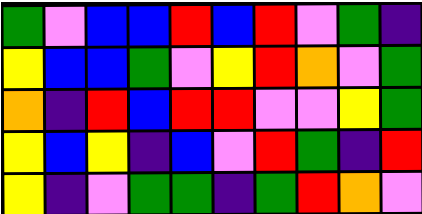[["green", "violet", "blue", "blue", "red", "blue", "red", "violet", "green", "indigo"], ["yellow", "blue", "blue", "green", "violet", "yellow", "red", "orange", "violet", "green"], ["orange", "indigo", "red", "blue", "red", "red", "violet", "violet", "yellow", "green"], ["yellow", "blue", "yellow", "indigo", "blue", "violet", "red", "green", "indigo", "red"], ["yellow", "indigo", "violet", "green", "green", "indigo", "green", "red", "orange", "violet"]]